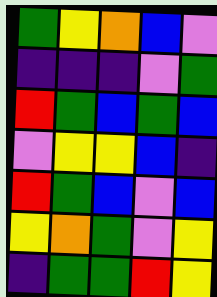[["green", "yellow", "orange", "blue", "violet"], ["indigo", "indigo", "indigo", "violet", "green"], ["red", "green", "blue", "green", "blue"], ["violet", "yellow", "yellow", "blue", "indigo"], ["red", "green", "blue", "violet", "blue"], ["yellow", "orange", "green", "violet", "yellow"], ["indigo", "green", "green", "red", "yellow"]]